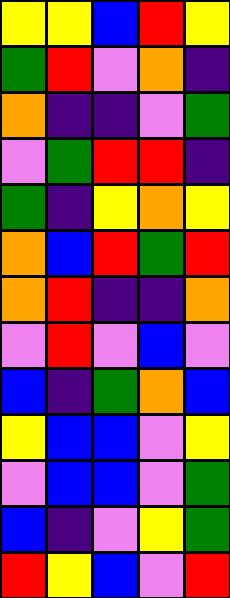[["yellow", "yellow", "blue", "red", "yellow"], ["green", "red", "violet", "orange", "indigo"], ["orange", "indigo", "indigo", "violet", "green"], ["violet", "green", "red", "red", "indigo"], ["green", "indigo", "yellow", "orange", "yellow"], ["orange", "blue", "red", "green", "red"], ["orange", "red", "indigo", "indigo", "orange"], ["violet", "red", "violet", "blue", "violet"], ["blue", "indigo", "green", "orange", "blue"], ["yellow", "blue", "blue", "violet", "yellow"], ["violet", "blue", "blue", "violet", "green"], ["blue", "indigo", "violet", "yellow", "green"], ["red", "yellow", "blue", "violet", "red"]]